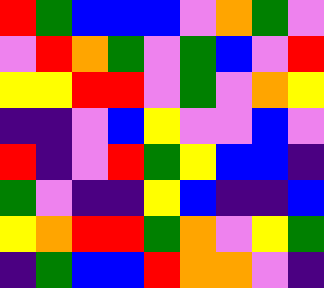[["red", "green", "blue", "blue", "blue", "violet", "orange", "green", "violet"], ["violet", "red", "orange", "green", "violet", "green", "blue", "violet", "red"], ["yellow", "yellow", "red", "red", "violet", "green", "violet", "orange", "yellow"], ["indigo", "indigo", "violet", "blue", "yellow", "violet", "violet", "blue", "violet"], ["red", "indigo", "violet", "red", "green", "yellow", "blue", "blue", "indigo"], ["green", "violet", "indigo", "indigo", "yellow", "blue", "indigo", "indigo", "blue"], ["yellow", "orange", "red", "red", "green", "orange", "violet", "yellow", "green"], ["indigo", "green", "blue", "blue", "red", "orange", "orange", "violet", "indigo"]]